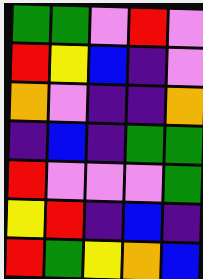[["green", "green", "violet", "red", "violet"], ["red", "yellow", "blue", "indigo", "violet"], ["orange", "violet", "indigo", "indigo", "orange"], ["indigo", "blue", "indigo", "green", "green"], ["red", "violet", "violet", "violet", "green"], ["yellow", "red", "indigo", "blue", "indigo"], ["red", "green", "yellow", "orange", "blue"]]